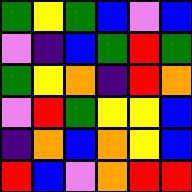[["green", "yellow", "green", "blue", "violet", "blue"], ["violet", "indigo", "blue", "green", "red", "green"], ["green", "yellow", "orange", "indigo", "red", "orange"], ["violet", "red", "green", "yellow", "yellow", "blue"], ["indigo", "orange", "blue", "orange", "yellow", "blue"], ["red", "blue", "violet", "orange", "red", "red"]]